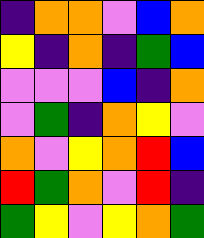[["indigo", "orange", "orange", "violet", "blue", "orange"], ["yellow", "indigo", "orange", "indigo", "green", "blue"], ["violet", "violet", "violet", "blue", "indigo", "orange"], ["violet", "green", "indigo", "orange", "yellow", "violet"], ["orange", "violet", "yellow", "orange", "red", "blue"], ["red", "green", "orange", "violet", "red", "indigo"], ["green", "yellow", "violet", "yellow", "orange", "green"]]